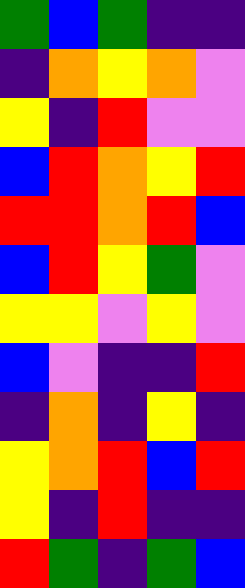[["green", "blue", "green", "indigo", "indigo"], ["indigo", "orange", "yellow", "orange", "violet"], ["yellow", "indigo", "red", "violet", "violet"], ["blue", "red", "orange", "yellow", "red"], ["red", "red", "orange", "red", "blue"], ["blue", "red", "yellow", "green", "violet"], ["yellow", "yellow", "violet", "yellow", "violet"], ["blue", "violet", "indigo", "indigo", "red"], ["indigo", "orange", "indigo", "yellow", "indigo"], ["yellow", "orange", "red", "blue", "red"], ["yellow", "indigo", "red", "indigo", "indigo"], ["red", "green", "indigo", "green", "blue"]]